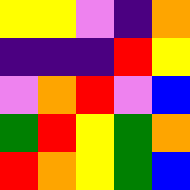[["yellow", "yellow", "violet", "indigo", "orange"], ["indigo", "indigo", "indigo", "red", "yellow"], ["violet", "orange", "red", "violet", "blue"], ["green", "red", "yellow", "green", "orange"], ["red", "orange", "yellow", "green", "blue"]]